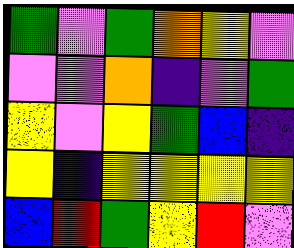[["green", "violet", "green", "orange", "yellow", "violet"], ["violet", "violet", "orange", "indigo", "violet", "green"], ["yellow", "violet", "yellow", "green", "blue", "indigo"], ["yellow", "indigo", "yellow", "yellow", "yellow", "yellow"], ["blue", "red", "green", "yellow", "red", "violet"]]